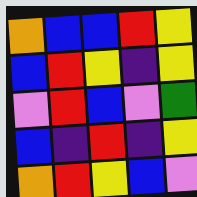[["orange", "blue", "blue", "red", "yellow"], ["blue", "red", "yellow", "indigo", "yellow"], ["violet", "red", "blue", "violet", "green"], ["blue", "indigo", "red", "indigo", "yellow"], ["orange", "red", "yellow", "blue", "violet"]]